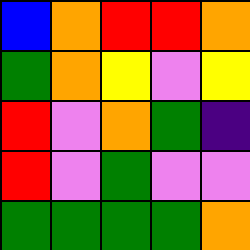[["blue", "orange", "red", "red", "orange"], ["green", "orange", "yellow", "violet", "yellow"], ["red", "violet", "orange", "green", "indigo"], ["red", "violet", "green", "violet", "violet"], ["green", "green", "green", "green", "orange"]]